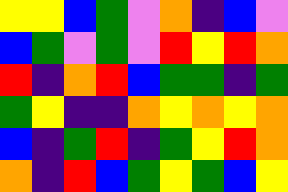[["yellow", "yellow", "blue", "green", "violet", "orange", "indigo", "blue", "violet"], ["blue", "green", "violet", "green", "violet", "red", "yellow", "red", "orange"], ["red", "indigo", "orange", "red", "blue", "green", "green", "indigo", "green"], ["green", "yellow", "indigo", "indigo", "orange", "yellow", "orange", "yellow", "orange"], ["blue", "indigo", "green", "red", "indigo", "green", "yellow", "red", "orange"], ["orange", "indigo", "red", "blue", "green", "yellow", "green", "blue", "yellow"]]